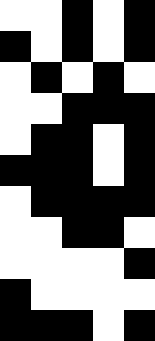[["white", "white", "black", "white", "black"], ["black", "white", "black", "white", "black"], ["white", "black", "white", "black", "white"], ["white", "white", "black", "black", "black"], ["white", "black", "black", "white", "black"], ["black", "black", "black", "white", "black"], ["white", "black", "black", "black", "black"], ["white", "white", "black", "black", "white"], ["white", "white", "white", "white", "black"], ["black", "white", "white", "white", "white"], ["black", "black", "black", "white", "black"]]